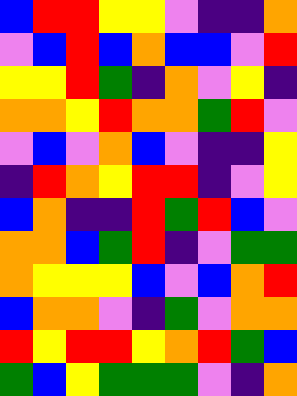[["blue", "red", "red", "yellow", "yellow", "violet", "indigo", "indigo", "orange"], ["violet", "blue", "red", "blue", "orange", "blue", "blue", "violet", "red"], ["yellow", "yellow", "red", "green", "indigo", "orange", "violet", "yellow", "indigo"], ["orange", "orange", "yellow", "red", "orange", "orange", "green", "red", "violet"], ["violet", "blue", "violet", "orange", "blue", "violet", "indigo", "indigo", "yellow"], ["indigo", "red", "orange", "yellow", "red", "red", "indigo", "violet", "yellow"], ["blue", "orange", "indigo", "indigo", "red", "green", "red", "blue", "violet"], ["orange", "orange", "blue", "green", "red", "indigo", "violet", "green", "green"], ["orange", "yellow", "yellow", "yellow", "blue", "violet", "blue", "orange", "red"], ["blue", "orange", "orange", "violet", "indigo", "green", "violet", "orange", "orange"], ["red", "yellow", "red", "red", "yellow", "orange", "red", "green", "blue"], ["green", "blue", "yellow", "green", "green", "green", "violet", "indigo", "orange"]]